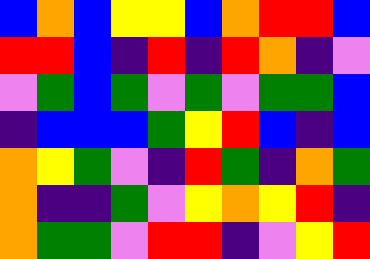[["blue", "orange", "blue", "yellow", "yellow", "blue", "orange", "red", "red", "blue"], ["red", "red", "blue", "indigo", "red", "indigo", "red", "orange", "indigo", "violet"], ["violet", "green", "blue", "green", "violet", "green", "violet", "green", "green", "blue"], ["indigo", "blue", "blue", "blue", "green", "yellow", "red", "blue", "indigo", "blue"], ["orange", "yellow", "green", "violet", "indigo", "red", "green", "indigo", "orange", "green"], ["orange", "indigo", "indigo", "green", "violet", "yellow", "orange", "yellow", "red", "indigo"], ["orange", "green", "green", "violet", "red", "red", "indigo", "violet", "yellow", "red"]]